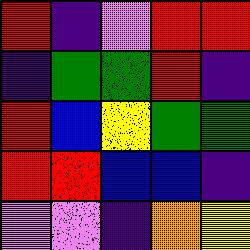[["red", "indigo", "violet", "red", "red"], ["indigo", "green", "green", "red", "indigo"], ["red", "blue", "yellow", "green", "green"], ["red", "red", "blue", "blue", "indigo"], ["violet", "violet", "indigo", "orange", "yellow"]]